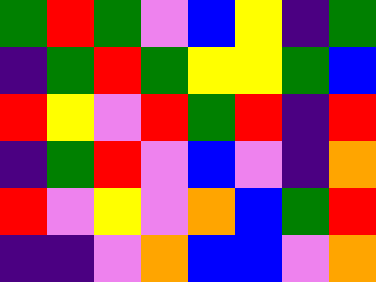[["green", "red", "green", "violet", "blue", "yellow", "indigo", "green"], ["indigo", "green", "red", "green", "yellow", "yellow", "green", "blue"], ["red", "yellow", "violet", "red", "green", "red", "indigo", "red"], ["indigo", "green", "red", "violet", "blue", "violet", "indigo", "orange"], ["red", "violet", "yellow", "violet", "orange", "blue", "green", "red"], ["indigo", "indigo", "violet", "orange", "blue", "blue", "violet", "orange"]]